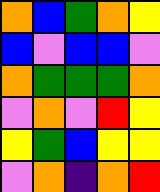[["orange", "blue", "green", "orange", "yellow"], ["blue", "violet", "blue", "blue", "violet"], ["orange", "green", "green", "green", "orange"], ["violet", "orange", "violet", "red", "yellow"], ["yellow", "green", "blue", "yellow", "yellow"], ["violet", "orange", "indigo", "orange", "red"]]